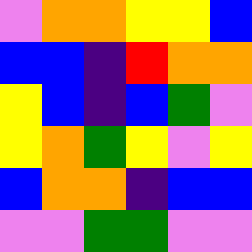[["violet", "orange", "orange", "yellow", "yellow", "blue"], ["blue", "blue", "indigo", "red", "orange", "orange"], ["yellow", "blue", "indigo", "blue", "green", "violet"], ["yellow", "orange", "green", "yellow", "violet", "yellow"], ["blue", "orange", "orange", "indigo", "blue", "blue"], ["violet", "violet", "green", "green", "violet", "violet"]]